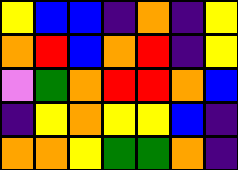[["yellow", "blue", "blue", "indigo", "orange", "indigo", "yellow"], ["orange", "red", "blue", "orange", "red", "indigo", "yellow"], ["violet", "green", "orange", "red", "red", "orange", "blue"], ["indigo", "yellow", "orange", "yellow", "yellow", "blue", "indigo"], ["orange", "orange", "yellow", "green", "green", "orange", "indigo"]]